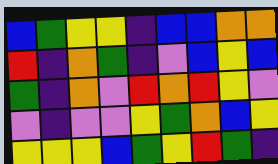[["blue", "green", "yellow", "yellow", "indigo", "blue", "blue", "orange", "orange"], ["red", "indigo", "orange", "green", "indigo", "violet", "blue", "yellow", "blue"], ["green", "indigo", "orange", "violet", "red", "orange", "red", "yellow", "violet"], ["violet", "indigo", "violet", "violet", "yellow", "green", "orange", "blue", "yellow"], ["yellow", "yellow", "yellow", "blue", "green", "yellow", "red", "green", "indigo"]]